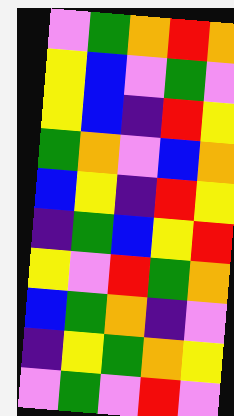[["violet", "green", "orange", "red", "orange"], ["yellow", "blue", "violet", "green", "violet"], ["yellow", "blue", "indigo", "red", "yellow"], ["green", "orange", "violet", "blue", "orange"], ["blue", "yellow", "indigo", "red", "yellow"], ["indigo", "green", "blue", "yellow", "red"], ["yellow", "violet", "red", "green", "orange"], ["blue", "green", "orange", "indigo", "violet"], ["indigo", "yellow", "green", "orange", "yellow"], ["violet", "green", "violet", "red", "violet"]]